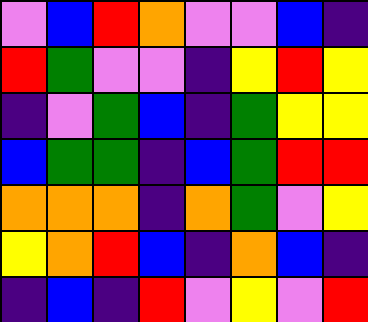[["violet", "blue", "red", "orange", "violet", "violet", "blue", "indigo"], ["red", "green", "violet", "violet", "indigo", "yellow", "red", "yellow"], ["indigo", "violet", "green", "blue", "indigo", "green", "yellow", "yellow"], ["blue", "green", "green", "indigo", "blue", "green", "red", "red"], ["orange", "orange", "orange", "indigo", "orange", "green", "violet", "yellow"], ["yellow", "orange", "red", "blue", "indigo", "orange", "blue", "indigo"], ["indigo", "blue", "indigo", "red", "violet", "yellow", "violet", "red"]]